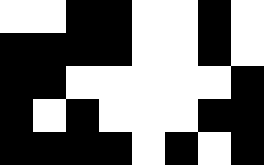[["white", "white", "black", "black", "white", "white", "black", "white"], ["black", "black", "black", "black", "white", "white", "black", "white"], ["black", "black", "white", "white", "white", "white", "white", "black"], ["black", "white", "black", "white", "white", "white", "black", "black"], ["black", "black", "black", "black", "white", "black", "white", "black"]]